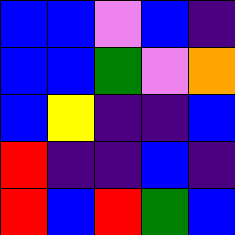[["blue", "blue", "violet", "blue", "indigo"], ["blue", "blue", "green", "violet", "orange"], ["blue", "yellow", "indigo", "indigo", "blue"], ["red", "indigo", "indigo", "blue", "indigo"], ["red", "blue", "red", "green", "blue"]]